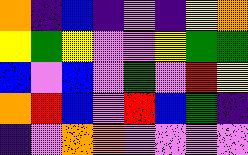[["orange", "indigo", "blue", "indigo", "violet", "indigo", "yellow", "orange"], ["yellow", "green", "yellow", "violet", "violet", "yellow", "green", "green"], ["blue", "violet", "blue", "violet", "green", "violet", "red", "yellow"], ["orange", "red", "blue", "violet", "red", "blue", "green", "indigo"], ["indigo", "violet", "orange", "orange", "violet", "violet", "violet", "violet"]]